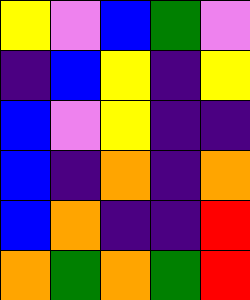[["yellow", "violet", "blue", "green", "violet"], ["indigo", "blue", "yellow", "indigo", "yellow"], ["blue", "violet", "yellow", "indigo", "indigo"], ["blue", "indigo", "orange", "indigo", "orange"], ["blue", "orange", "indigo", "indigo", "red"], ["orange", "green", "orange", "green", "red"]]